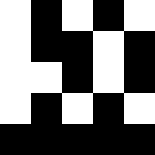[["white", "black", "white", "black", "white"], ["white", "black", "black", "white", "black"], ["white", "white", "black", "white", "black"], ["white", "black", "white", "black", "white"], ["black", "black", "black", "black", "black"]]